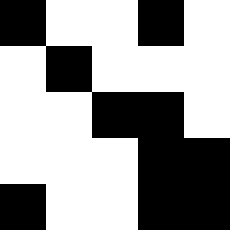[["black", "white", "white", "black", "white"], ["white", "black", "white", "white", "white"], ["white", "white", "black", "black", "white"], ["white", "white", "white", "black", "black"], ["black", "white", "white", "black", "black"]]